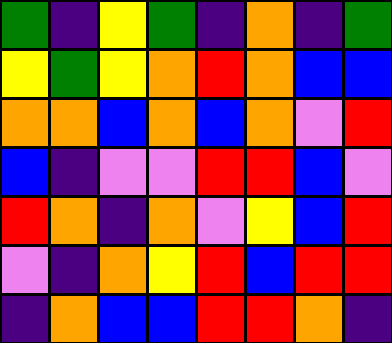[["green", "indigo", "yellow", "green", "indigo", "orange", "indigo", "green"], ["yellow", "green", "yellow", "orange", "red", "orange", "blue", "blue"], ["orange", "orange", "blue", "orange", "blue", "orange", "violet", "red"], ["blue", "indigo", "violet", "violet", "red", "red", "blue", "violet"], ["red", "orange", "indigo", "orange", "violet", "yellow", "blue", "red"], ["violet", "indigo", "orange", "yellow", "red", "blue", "red", "red"], ["indigo", "orange", "blue", "blue", "red", "red", "orange", "indigo"]]